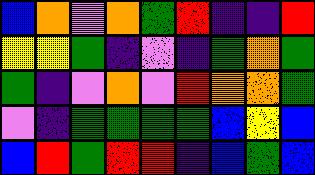[["blue", "orange", "violet", "orange", "green", "red", "indigo", "indigo", "red"], ["yellow", "yellow", "green", "indigo", "violet", "indigo", "green", "orange", "green"], ["green", "indigo", "violet", "orange", "violet", "red", "orange", "orange", "green"], ["violet", "indigo", "green", "green", "green", "green", "blue", "yellow", "blue"], ["blue", "red", "green", "red", "red", "indigo", "blue", "green", "blue"]]